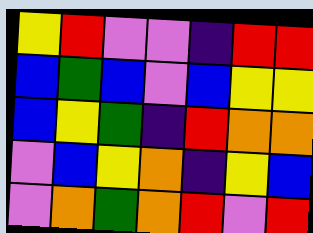[["yellow", "red", "violet", "violet", "indigo", "red", "red"], ["blue", "green", "blue", "violet", "blue", "yellow", "yellow"], ["blue", "yellow", "green", "indigo", "red", "orange", "orange"], ["violet", "blue", "yellow", "orange", "indigo", "yellow", "blue"], ["violet", "orange", "green", "orange", "red", "violet", "red"]]